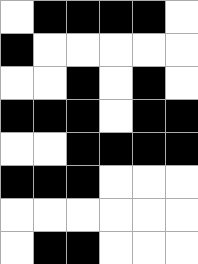[["white", "black", "black", "black", "black", "white"], ["black", "white", "white", "white", "white", "white"], ["white", "white", "black", "white", "black", "white"], ["black", "black", "black", "white", "black", "black"], ["white", "white", "black", "black", "black", "black"], ["black", "black", "black", "white", "white", "white"], ["white", "white", "white", "white", "white", "white"], ["white", "black", "black", "white", "white", "white"]]